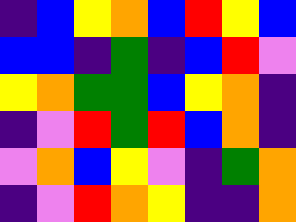[["indigo", "blue", "yellow", "orange", "blue", "red", "yellow", "blue"], ["blue", "blue", "indigo", "green", "indigo", "blue", "red", "violet"], ["yellow", "orange", "green", "green", "blue", "yellow", "orange", "indigo"], ["indigo", "violet", "red", "green", "red", "blue", "orange", "indigo"], ["violet", "orange", "blue", "yellow", "violet", "indigo", "green", "orange"], ["indigo", "violet", "red", "orange", "yellow", "indigo", "indigo", "orange"]]